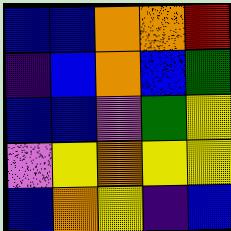[["blue", "blue", "orange", "orange", "red"], ["indigo", "blue", "orange", "blue", "green"], ["blue", "blue", "violet", "green", "yellow"], ["violet", "yellow", "orange", "yellow", "yellow"], ["blue", "orange", "yellow", "indigo", "blue"]]